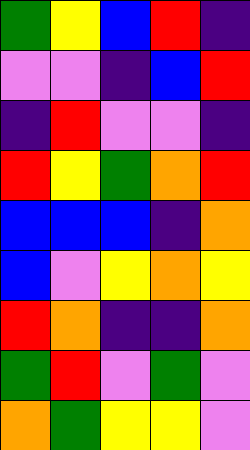[["green", "yellow", "blue", "red", "indigo"], ["violet", "violet", "indigo", "blue", "red"], ["indigo", "red", "violet", "violet", "indigo"], ["red", "yellow", "green", "orange", "red"], ["blue", "blue", "blue", "indigo", "orange"], ["blue", "violet", "yellow", "orange", "yellow"], ["red", "orange", "indigo", "indigo", "orange"], ["green", "red", "violet", "green", "violet"], ["orange", "green", "yellow", "yellow", "violet"]]